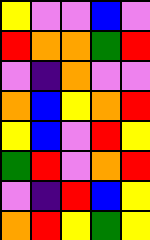[["yellow", "violet", "violet", "blue", "violet"], ["red", "orange", "orange", "green", "red"], ["violet", "indigo", "orange", "violet", "violet"], ["orange", "blue", "yellow", "orange", "red"], ["yellow", "blue", "violet", "red", "yellow"], ["green", "red", "violet", "orange", "red"], ["violet", "indigo", "red", "blue", "yellow"], ["orange", "red", "yellow", "green", "yellow"]]